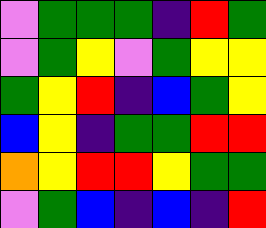[["violet", "green", "green", "green", "indigo", "red", "green"], ["violet", "green", "yellow", "violet", "green", "yellow", "yellow"], ["green", "yellow", "red", "indigo", "blue", "green", "yellow"], ["blue", "yellow", "indigo", "green", "green", "red", "red"], ["orange", "yellow", "red", "red", "yellow", "green", "green"], ["violet", "green", "blue", "indigo", "blue", "indigo", "red"]]